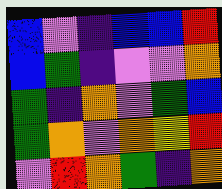[["blue", "violet", "indigo", "blue", "blue", "red"], ["blue", "green", "indigo", "violet", "violet", "orange"], ["green", "indigo", "orange", "violet", "green", "blue"], ["green", "orange", "violet", "orange", "yellow", "red"], ["violet", "red", "orange", "green", "indigo", "orange"]]